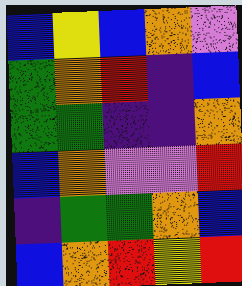[["blue", "yellow", "blue", "orange", "violet"], ["green", "orange", "red", "indigo", "blue"], ["green", "green", "indigo", "indigo", "orange"], ["blue", "orange", "violet", "violet", "red"], ["indigo", "green", "green", "orange", "blue"], ["blue", "orange", "red", "yellow", "red"]]